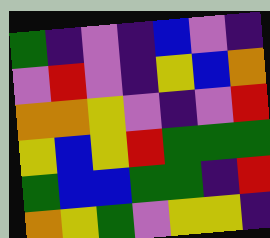[["green", "indigo", "violet", "indigo", "blue", "violet", "indigo"], ["violet", "red", "violet", "indigo", "yellow", "blue", "orange"], ["orange", "orange", "yellow", "violet", "indigo", "violet", "red"], ["yellow", "blue", "yellow", "red", "green", "green", "green"], ["green", "blue", "blue", "green", "green", "indigo", "red"], ["orange", "yellow", "green", "violet", "yellow", "yellow", "indigo"]]